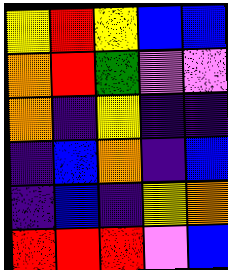[["yellow", "red", "yellow", "blue", "blue"], ["orange", "red", "green", "violet", "violet"], ["orange", "indigo", "yellow", "indigo", "indigo"], ["indigo", "blue", "orange", "indigo", "blue"], ["indigo", "blue", "indigo", "yellow", "orange"], ["red", "red", "red", "violet", "blue"]]